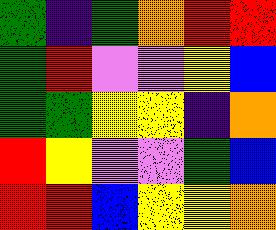[["green", "indigo", "green", "orange", "red", "red"], ["green", "red", "violet", "violet", "yellow", "blue"], ["green", "green", "yellow", "yellow", "indigo", "orange"], ["red", "yellow", "violet", "violet", "green", "blue"], ["red", "red", "blue", "yellow", "yellow", "orange"]]